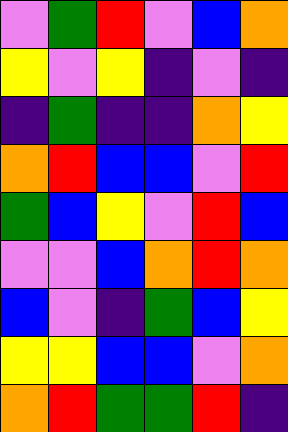[["violet", "green", "red", "violet", "blue", "orange"], ["yellow", "violet", "yellow", "indigo", "violet", "indigo"], ["indigo", "green", "indigo", "indigo", "orange", "yellow"], ["orange", "red", "blue", "blue", "violet", "red"], ["green", "blue", "yellow", "violet", "red", "blue"], ["violet", "violet", "blue", "orange", "red", "orange"], ["blue", "violet", "indigo", "green", "blue", "yellow"], ["yellow", "yellow", "blue", "blue", "violet", "orange"], ["orange", "red", "green", "green", "red", "indigo"]]